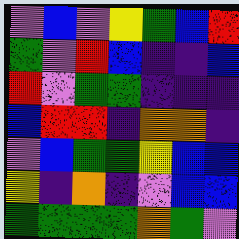[["violet", "blue", "violet", "yellow", "green", "blue", "red"], ["green", "violet", "red", "blue", "indigo", "indigo", "blue"], ["red", "violet", "green", "green", "indigo", "indigo", "indigo"], ["blue", "red", "red", "indigo", "orange", "orange", "indigo"], ["violet", "blue", "green", "green", "yellow", "blue", "blue"], ["yellow", "indigo", "orange", "indigo", "violet", "blue", "blue"], ["green", "green", "green", "green", "orange", "green", "violet"]]